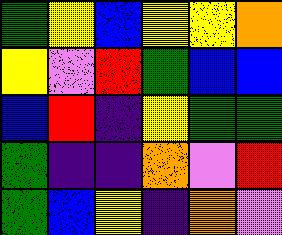[["green", "yellow", "blue", "yellow", "yellow", "orange"], ["yellow", "violet", "red", "green", "blue", "blue"], ["blue", "red", "indigo", "yellow", "green", "green"], ["green", "indigo", "indigo", "orange", "violet", "red"], ["green", "blue", "yellow", "indigo", "orange", "violet"]]